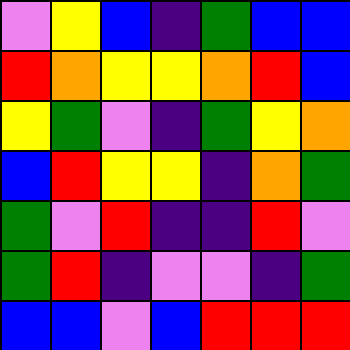[["violet", "yellow", "blue", "indigo", "green", "blue", "blue"], ["red", "orange", "yellow", "yellow", "orange", "red", "blue"], ["yellow", "green", "violet", "indigo", "green", "yellow", "orange"], ["blue", "red", "yellow", "yellow", "indigo", "orange", "green"], ["green", "violet", "red", "indigo", "indigo", "red", "violet"], ["green", "red", "indigo", "violet", "violet", "indigo", "green"], ["blue", "blue", "violet", "blue", "red", "red", "red"]]